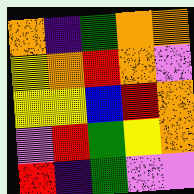[["orange", "indigo", "green", "orange", "orange"], ["yellow", "orange", "red", "orange", "violet"], ["yellow", "yellow", "blue", "red", "orange"], ["violet", "red", "green", "yellow", "orange"], ["red", "indigo", "green", "violet", "violet"]]